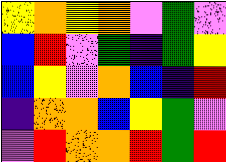[["yellow", "orange", "yellow", "orange", "violet", "green", "violet"], ["blue", "red", "violet", "green", "indigo", "green", "yellow"], ["blue", "yellow", "violet", "orange", "blue", "indigo", "red"], ["indigo", "orange", "orange", "blue", "yellow", "green", "violet"], ["violet", "red", "orange", "orange", "red", "green", "red"]]